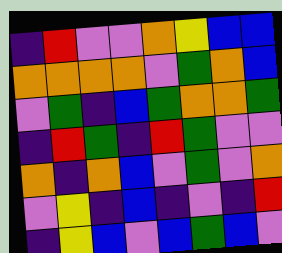[["indigo", "red", "violet", "violet", "orange", "yellow", "blue", "blue"], ["orange", "orange", "orange", "orange", "violet", "green", "orange", "blue"], ["violet", "green", "indigo", "blue", "green", "orange", "orange", "green"], ["indigo", "red", "green", "indigo", "red", "green", "violet", "violet"], ["orange", "indigo", "orange", "blue", "violet", "green", "violet", "orange"], ["violet", "yellow", "indigo", "blue", "indigo", "violet", "indigo", "red"], ["indigo", "yellow", "blue", "violet", "blue", "green", "blue", "violet"]]